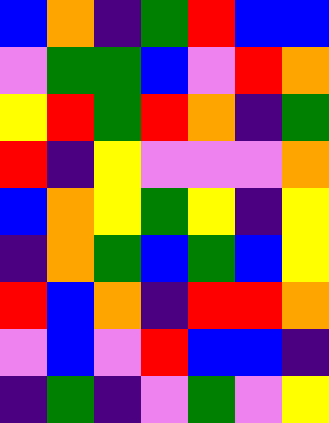[["blue", "orange", "indigo", "green", "red", "blue", "blue"], ["violet", "green", "green", "blue", "violet", "red", "orange"], ["yellow", "red", "green", "red", "orange", "indigo", "green"], ["red", "indigo", "yellow", "violet", "violet", "violet", "orange"], ["blue", "orange", "yellow", "green", "yellow", "indigo", "yellow"], ["indigo", "orange", "green", "blue", "green", "blue", "yellow"], ["red", "blue", "orange", "indigo", "red", "red", "orange"], ["violet", "blue", "violet", "red", "blue", "blue", "indigo"], ["indigo", "green", "indigo", "violet", "green", "violet", "yellow"]]